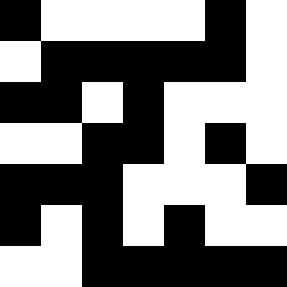[["black", "white", "white", "white", "white", "black", "white"], ["white", "black", "black", "black", "black", "black", "white"], ["black", "black", "white", "black", "white", "white", "white"], ["white", "white", "black", "black", "white", "black", "white"], ["black", "black", "black", "white", "white", "white", "black"], ["black", "white", "black", "white", "black", "white", "white"], ["white", "white", "black", "black", "black", "black", "black"]]